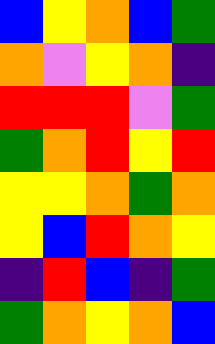[["blue", "yellow", "orange", "blue", "green"], ["orange", "violet", "yellow", "orange", "indigo"], ["red", "red", "red", "violet", "green"], ["green", "orange", "red", "yellow", "red"], ["yellow", "yellow", "orange", "green", "orange"], ["yellow", "blue", "red", "orange", "yellow"], ["indigo", "red", "blue", "indigo", "green"], ["green", "orange", "yellow", "orange", "blue"]]